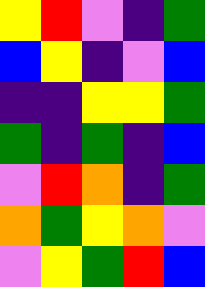[["yellow", "red", "violet", "indigo", "green"], ["blue", "yellow", "indigo", "violet", "blue"], ["indigo", "indigo", "yellow", "yellow", "green"], ["green", "indigo", "green", "indigo", "blue"], ["violet", "red", "orange", "indigo", "green"], ["orange", "green", "yellow", "orange", "violet"], ["violet", "yellow", "green", "red", "blue"]]